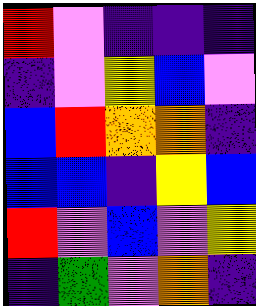[["red", "violet", "indigo", "indigo", "indigo"], ["indigo", "violet", "yellow", "blue", "violet"], ["blue", "red", "orange", "orange", "indigo"], ["blue", "blue", "indigo", "yellow", "blue"], ["red", "violet", "blue", "violet", "yellow"], ["indigo", "green", "violet", "orange", "indigo"]]